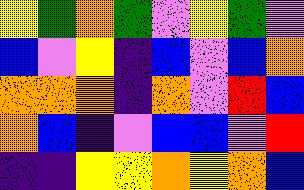[["yellow", "green", "orange", "green", "violet", "yellow", "green", "violet"], ["blue", "violet", "yellow", "indigo", "blue", "violet", "blue", "orange"], ["orange", "orange", "orange", "indigo", "orange", "violet", "red", "blue"], ["orange", "blue", "indigo", "violet", "blue", "blue", "violet", "red"], ["indigo", "indigo", "yellow", "yellow", "orange", "yellow", "orange", "blue"]]